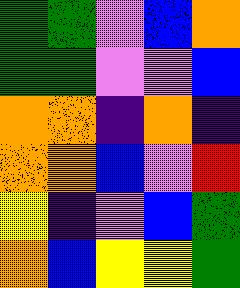[["green", "green", "violet", "blue", "orange"], ["green", "green", "violet", "violet", "blue"], ["orange", "orange", "indigo", "orange", "indigo"], ["orange", "orange", "blue", "violet", "red"], ["yellow", "indigo", "violet", "blue", "green"], ["orange", "blue", "yellow", "yellow", "green"]]